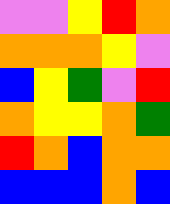[["violet", "violet", "yellow", "red", "orange"], ["orange", "orange", "orange", "yellow", "violet"], ["blue", "yellow", "green", "violet", "red"], ["orange", "yellow", "yellow", "orange", "green"], ["red", "orange", "blue", "orange", "orange"], ["blue", "blue", "blue", "orange", "blue"]]